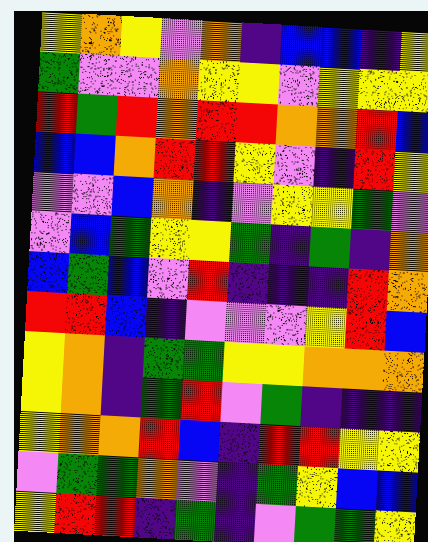[["yellow", "orange", "yellow", "violet", "orange", "indigo", "blue", "blue", "indigo", "yellow"], ["green", "violet", "violet", "orange", "yellow", "yellow", "violet", "yellow", "yellow", "yellow"], ["red", "green", "red", "orange", "red", "red", "orange", "orange", "red", "blue"], ["blue", "blue", "orange", "red", "red", "yellow", "violet", "indigo", "red", "yellow"], ["violet", "violet", "blue", "orange", "indigo", "violet", "yellow", "yellow", "green", "violet"], ["violet", "blue", "green", "yellow", "yellow", "green", "indigo", "green", "indigo", "orange"], ["blue", "green", "blue", "violet", "red", "indigo", "indigo", "indigo", "red", "orange"], ["red", "red", "blue", "indigo", "violet", "violet", "violet", "yellow", "red", "blue"], ["yellow", "orange", "indigo", "green", "green", "yellow", "yellow", "orange", "orange", "orange"], ["yellow", "orange", "indigo", "green", "red", "violet", "green", "indigo", "indigo", "indigo"], ["yellow", "orange", "orange", "red", "blue", "indigo", "red", "red", "yellow", "yellow"], ["violet", "green", "green", "orange", "violet", "indigo", "green", "yellow", "blue", "blue"], ["yellow", "red", "red", "indigo", "green", "indigo", "violet", "green", "green", "yellow"]]